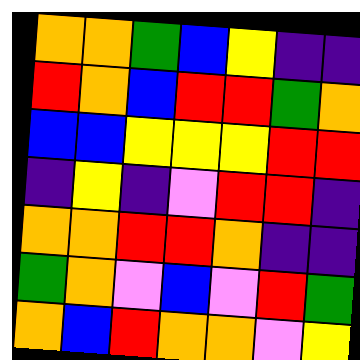[["orange", "orange", "green", "blue", "yellow", "indigo", "indigo"], ["red", "orange", "blue", "red", "red", "green", "orange"], ["blue", "blue", "yellow", "yellow", "yellow", "red", "red"], ["indigo", "yellow", "indigo", "violet", "red", "red", "indigo"], ["orange", "orange", "red", "red", "orange", "indigo", "indigo"], ["green", "orange", "violet", "blue", "violet", "red", "green"], ["orange", "blue", "red", "orange", "orange", "violet", "yellow"]]